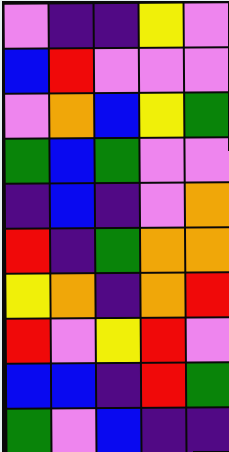[["violet", "indigo", "indigo", "yellow", "violet"], ["blue", "red", "violet", "violet", "violet"], ["violet", "orange", "blue", "yellow", "green"], ["green", "blue", "green", "violet", "violet"], ["indigo", "blue", "indigo", "violet", "orange"], ["red", "indigo", "green", "orange", "orange"], ["yellow", "orange", "indigo", "orange", "red"], ["red", "violet", "yellow", "red", "violet"], ["blue", "blue", "indigo", "red", "green"], ["green", "violet", "blue", "indigo", "indigo"]]